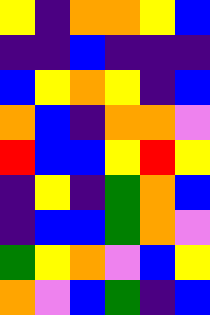[["yellow", "indigo", "orange", "orange", "yellow", "blue"], ["indigo", "indigo", "blue", "indigo", "indigo", "indigo"], ["blue", "yellow", "orange", "yellow", "indigo", "blue"], ["orange", "blue", "indigo", "orange", "orange", "violet"], ["red", "blue", "blue", "yellow", "red", "yellow"], ["indigo", "yellow", "indigo", "green", "orange", "blue"], ["indigo", "blue", "blue", "green", "orange", "violet"], ["green", "yellow", "orange", "violet", "blue", "yellow"], ["orange", "violet", "blue", "green", "indigo", "blue"]]